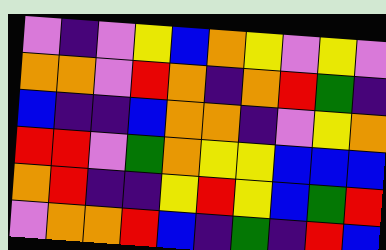[["violet", "indigo", "violet", "yellow", "blue", "orange", "yellow", "violet", "yellow", "violet"], ["orange", "orange", "violet", "red", "orange", "indigo", "orange", "red", "green", "indigo"], ["blue", "indigo", "indigo", "blue", "orange", "orange", "indigo", "violet", "yellow", "orange"], ["red", "red", "violet", "green", "orange", "yellow", "yellow", "blue", "blue", "blue"], ["orange", "red", "indigo", "indigo", "yellow", "red", "yellow", "blue", "green", "red"], ["violet", "orange", "orange", "red", "blue", "indigo", "green", "indigo", "red", "blue"]]